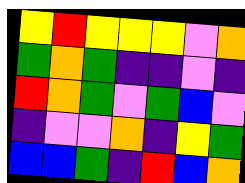[["yellow", "red", "yellow", "yellow", "yellow", "violet", "orange"], ["green", "orange", "green", "indigo", "indigo", "violet", "indigo"], ["red", "orange", "green", "violet", "green", "blue", "violet"], ["indigo", "violet", "violet", "orange", "indigo", "yellow", "green"], ["blue", "blue", "green", "indigo", "red", "blue", "orange"]]